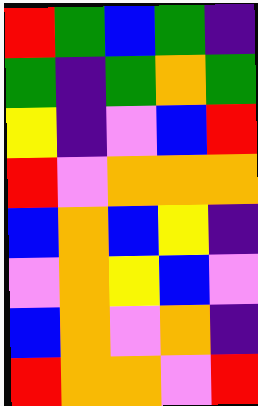[["red", "green", "blue", "green", "indigo"], ["green", "indigo", "green", "orange", "green"], ["yellow", "indigo", "violet", "blue", "red"], ["red", "violet", "orange", "orange", "orange"], ["blue", "orange", "blue", "yellow", "indigo"], ["violet", "orange", "yellow", "blue", "violet"], ["blue", "orange", "violet", "orange", "indigo"], ["red", "orange", "orange", "violet", "red"]]